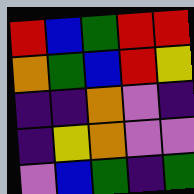[["red", "blue", "green", "red", "red"], ["orange", "green", "blue", "red", "yellow"], ["indigo", "indigo", "orange", "violet", "indigo"], ["indigo", "yellow", "orange", "violet", "violet"], ["violet", "blue", "green", "indigo", "green"]]